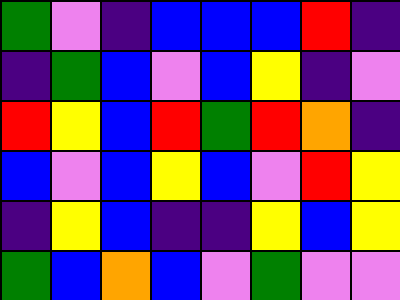[["green", "violet", "indigo", "blue", "blue", "blue", "red", "indigo"], ["indigo", "green", "blue", "violet", "blue", "yellow", "indigo", "violet"], ["red", "yellow", "blue", "red", "green", "red", "orange", "indigo"], ["blue", "violet", "blue", "yellow", "blue", "violet", "red", "yellow"], ["indigo", "yellow", "blue", "indigo", "indigo", "yellow", "blue", "yellow"], ["green", "blue", "orange", "blue", "violet", "green", "violet", "violet"]]